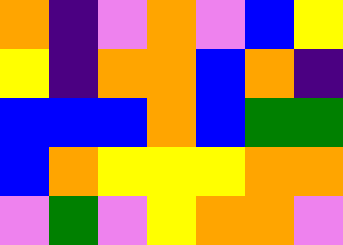[["orange", "indigo", "violet", "orange", "violet", "blue", "yellow"], ["yellow", "indigo", "orange", "orange", "blue", "orange", "indigo"], ["blue", "blue", "blue", "orange", "blue", "green", "green"], ["blue", "orange", "yellow", "yellow", "yellow", "orange", "orange"], ["violet", "green", "violet", "yellow", "orange", "orange", "violet"]]